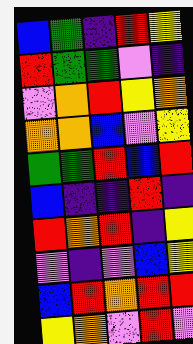[["blue", "green", "indigo", "red", "yellow"], ["red", "green", "green", "violet", "indigo"], ["violet", "orange", "red", "yellow", "orange"], ["orange", "orange", "blue", "violet", "yellow"], ["green", "green", "red", "blue", "red"], ["blue", "indigo", "indigo", "red", "indigo"], ["red", "orange", "red", "indigo", "yellow"], ["violet", "indigo", "violet", "blue", "yellow"], ["blue", "red", "orange", "red", "red"], ["yellow", "orange", "violet", "red", "violet"]]